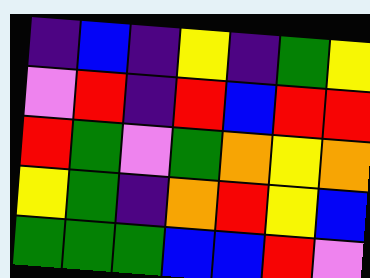[["indigo", "blue", "indigo", "yellow", "indigo", "green", "yellow"], ["violet", "red", "indigo", "red", "blue", "red", "red"], ["red", "green", "violet", "green", "orange", "yellow", "orange"], ["yellow", "green", "indigo", "orange", "red", "yellow", "blue"], ["green", "green", "green", "blue", "blue", "red", "violet"]]